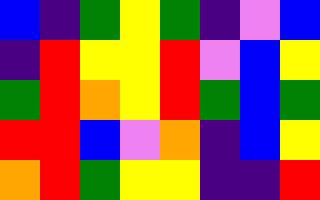[["blue", "indigo", "green", "yellow", "green", "indigo", "violet", "blue"], ["indigo", "red", "yellow", "yellow", "red", "violet", "blue", "yellow"], ["green", "red", "orange", "yellow", "red", "green", "blue", "green"], ["red", "red", "blue", "violet", "orange", "indigo", "blue", "yellow"], ["orange", "red", "green", "yellow", "yellow", "indigo", "indigo", "red"]]